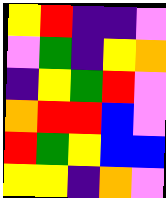[["yellow", "red", "indigo", "indigo", "violet"], ["violet", "green", "indigo", "yellow", "orange"], ["indigo", "yellow", "green", "red", "violet"], ["orange", "red", "red", "blue", "violet"], ["red", "green", "yellow", "blue", "blue"], ["yellow", "yellow", "indigo", "orange", "violet"]]